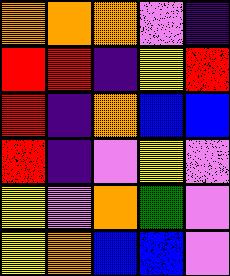[["orange", "orange", "orange", "violet", "indigo"], ["red", "red", "indigo", "yellow", "red"], ["red", "indigo", "orange", "blue", "blue"], ["red", "indigo", "violet", "yellow", "violet"], ["yellow", "violet", "orange", "green", "violet"], ["yellow", "orange", "blue", "blue", "violet"]]